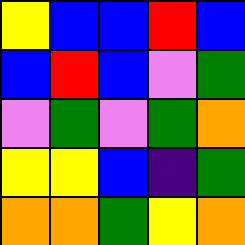[["yellow", "blue", "blue", "red", "blue"], ["blue", "red", "blue", "violet", "green"], ["violet", "green", "violet", "green", "orange"], ["yellow", "yellow", "blue", "indigo", "green"], ["orange", "orange", "green", "yellow", "orange"]]